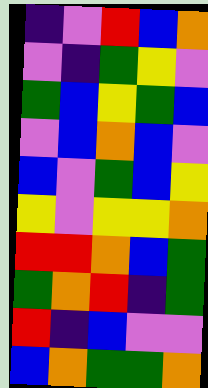[["indigo", "violet", "red", "blue", "orange"], ["violet", "indigo", "green", "yellow", "violet"], ["green", "blue", "yellow", "green", "blue"], ["violet", "blue", "orange", "blue", "violet"], ["blue", "violet", "green", "blue", "yellow"], ["yellow", "violet", "yellow", "yellow", "orange"], ["red", "red", "orange", "blue", "green"], ["green", "orange", "red", "indigo", "green"], ["red", "indigo", "blue", "violet", "violet"], ["blue", "orange", "green", "green", "orange"]]